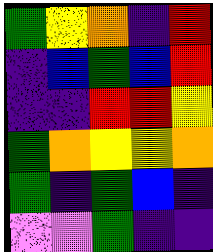[["green", "yellow", "orange", "indigo", "red"], ["indigo", "blue", "green", "blue", "red"], ["indigo", "indigo", "red", "red", "yellow"], ["green", "orange", "yellow", "yellow", "orange"], ["green", "indigo", "green", "blue", "indigo"], ["violet", "violet", "green", "indigo", "indigo"]]